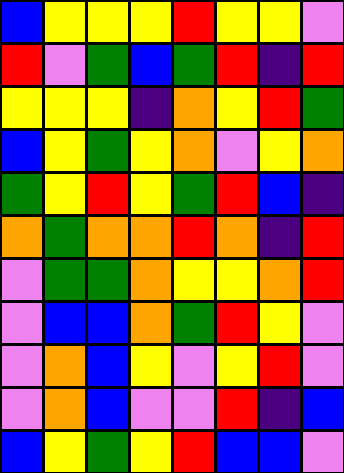[["blue", "yellow", "yellow", "yellow", "red", "yellow", "yellow", "violet"], ["red", "violet", "green", "blue", "green", "red", "indigo", "red"], ["yellow", "yellow", "yellow", "indigo", "orange", "yellow", "red", "green"], ["blue", "yellow", "green", "yellow", "orange", "violet", "yellow", "orange"], ["green", "yellow", "red", "yellow", "green", "red", "blue", "indigo"], ["orange", "green", "orange", "orange", "red", "orange", "indigo", "red"], ["violet", "green", "green", "orange", "yellow", "yellow", "orange", "red"], ["violet", "blue", "blue", "orange", "green", "red", "yellow", "violet"], ["violet", "orange", "blue", "yellow", "violet", "yellow", "red", "violet"], ["violet", "orange", "blue", "violet", "violet", "red", "indigo", "blue"], ["blue", "yellow", "green", "yellow", "red", "blue", "blue", "violet"]]